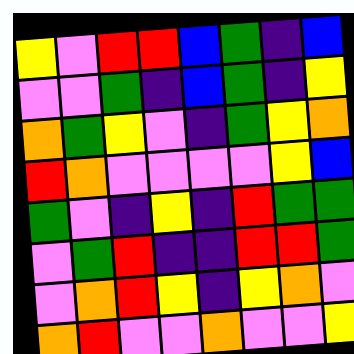[["yellow", "violet", "red", "red", "blue", "green", "indigo", "blue"], ["violet", "violet", "green", "indigo", "blue", "green", "indigo", "yellow"], ["orange", "green", "yellow", "violet", "indigo", "green", "yellow", "orange"], ["red", "orange", "violet", "violet", "violet", "violet", "yellow", "blue"], ["green", "violet", "indigo", "yellow", "indigo", "red", "green", "green"], ["violet", "green", "red", "indigo", "indigo", "red", "red", "green"], ["violet", "orange", "red", "yellow", "indigo", "yellow", "orange", "violet"], ["orange", "red", "violet", "violet", "orange", "violet", "violet", "yellow"]]